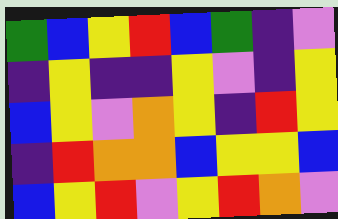[["green", "blue", "yellow", "red", "blue", "green", "indigo", "violet"], ["indigo", "yellow", "indigo", "indigo", "yellow", "violet", "indigo", "yellow"], ["blue", "yellow", "violet", "orange", "yellow", "indigo", "red", "yellow"], ["indigo", "red", "orange", "orange", "blue", "yellow", "yellow", "blue"], ["blue", "yellow", "red", "violet", "yellow", "red", "orange", "violet"]]